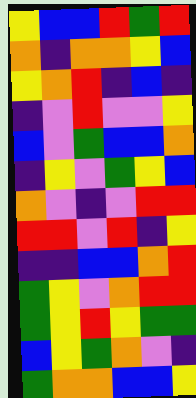[["yellow", "blue", "blue", "red", "green", "red"], ["orange", "indigo", "orange", "orange", "yellow", "blue"], ["yellow", "orange", "red", "indigo", "blue", "indigo"], ["indigo", "violet", "red", "violet", "violet", "yellow"], ["blue", "violet", "green", "blue", "blue", "orange"], ["indigo", "yellow", "violet", "green", "yellow", "blue"], ["orange", "violet", "indigo", "violet", "red", "red"], ["red", "red", "violet", "red", "indigo", "yellow"], ["indigo", "indigo", "blue", "blue", "orange", "red"], ["green", "yellow", "violet", "orange", "red", "red"], ["green", "yellow", "red", "yellow", "green", "green"], ["blue", "yellow", "green", "orange", "violet", "indigo"], ["green", "orange", "orange", "blue", "blue", "yellow"]]